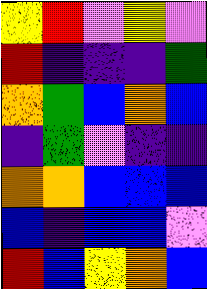[["yellow", "red", "violet", "yellow", "violet"], ["red", "indigo", "indigo", "indigo", "green"], ["orange", "green", "blue", "orange", "blue"], ["indigo", "green", "violet", "indigo", "indigo"], ["orange", "orange", "blue", "blue", "blue"], ["blue", "indigo", "blue", "blue", "violet"], ["red", "blue", "yellow", "orange", "blue"]]